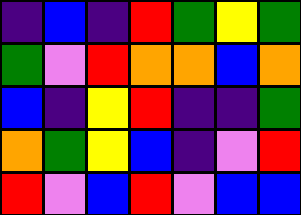[["indigo", "blue", "indigo", "red", "green", "yellow", "green"], ["green", "violet", "red", "orange", "orange", "blue", "orange"], ["blue", "indigo", "yellow", "red", "indigo", "indigo", "green"], ["orange", "green", "yellow", "blue", "indigo", "violet", "red"], ["red", "violet", "blue", "red", "violet", "blue", "blue"]]